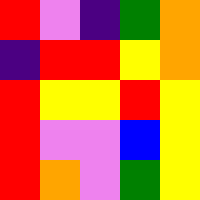[["red", "violet", "indigo", "green", "orange"], ["indigo", "red", "red", "yellow", "orange"], ["red", "yellow", "yellow", "red", "yellow"], ["red", "violet", "violet", "blue", "yellow"], ["red", "orange", "violet", "green", "yellow"]]